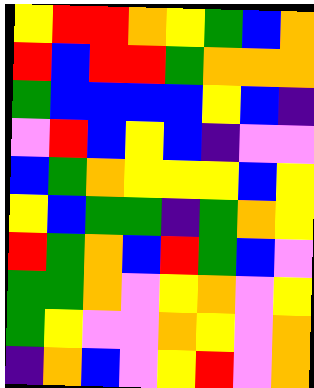[["yellow", "red", "red", "orange", "yellow", "green", "blue", "orange"], ["red", "blue", "red", "red", "green", "orange", "orange", "orange"], ["green", "blue", "blue", "blue", "blue", "yellow", "blue", "indigo"], ["violet", "red", "blue", "yellow", "blue", "indigo", "violet", "violet"], ["blue", "green", "orange", "yellow", "yellow", "yellow", "blue", "yellow"], ["yellow", "blue", "green", "green", "indigo", "green", "orange", "yellow"], ["red", "green", "orange", "blue", "red", "green", "blue", "violet"], ["green", "green", "orange", "violet", "yellow", "orange", "violet", "yellow"], ["green", "yellow", "violet", "violet", "orange", "yellow", "violet", "orange"], ["indigo", "orange", "blue", "violet", "yellow", "red", "violet", "orange"]]